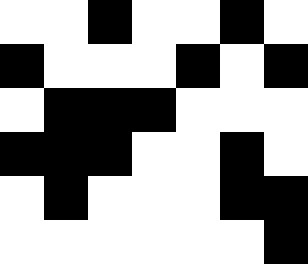[["white", "white", "black", "white", "white", "black", "white"], ["black", "white", "white", "white", "black", "white", "black"], ["white", "black", "black", "black", "white", "white", "white"], ["black", "black", "black", "white", "white", "black", "white"], ["white", "black", "white", "white", "white", "black", "black"], ["white", "white", "white", "white", "white", "white", "black"]]